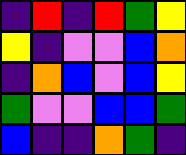[["indigo", "red", "indigo", "red", "green", "yellow"], ["yellow", "indigo", "violet", "violet", "blue", "orange"], ["indigo", "orange", "blue", "violet", "blue", "yellow"], ["green", "violet", "violet", "blue", "blue", "green"], ["blue", "indigo", "indigo", "orange", "green", "indigo"]]